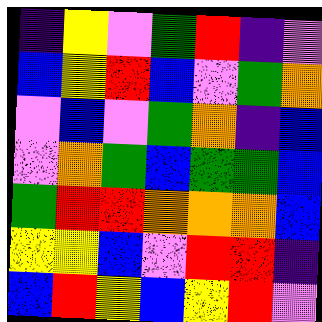[["indigo", "yellow", "violet", "green", "red", "indigo", "violet"], ["blue", "yellow", "red", "blue", "violet", "green", "orange"], ["violet", "blue", "violet", "green", "orange", "indigo", "blue"], ["violet", "orange", "green", "blue", "green", "green", "blue"], ["green", "red", "red", "orange", "orange", "orange", "blue"], ["yellow", "yellow", "blue", "violet", "red", "red", "indigo"], ["blue", "red", "yellow", "blue", "yellow", "red", "violet"]]